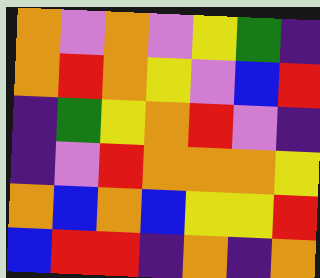[["orange", "violet", "orange", "violet", "yellow", "green", "indigo"], ["orange", "red", "orange", "yellow", "violet", "blue", "red"], ["indigo", "green", "yellow", "orange", "red", "violet", "indigo"], ["indigo", "violet", "red", "orange", "orange", "orange", "yellow"], ["orange", "blue", "orange", "blue", "yellow", "yellow", "red"], ["blue", "red", "red", "indigo", "orange", "indigo", "orange"]]